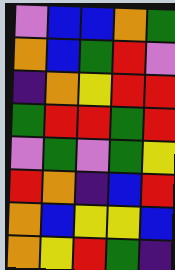[["violet", "blue", "blue", "orange", "green"], ["orange", "blue", "green", "red", "violet"], ["indigo", "orange", "yellow", "red", "red"], ["green", "red", "red", "green", "red"], ["violet", "green", "violet", "green", "yellow"], ["red", "orange", "indigo", "blue", "red"], ["orange", "blue", "yellow", "yellow", "blue"], ["orange", "yellow", "red", "green", "indigo"]]